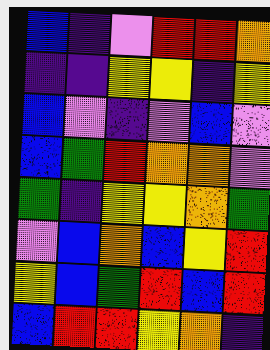[["blue", "indigo", "violet", "red", "red", "orange"], ["indigo", "indigo", "yellow", "yellow", "indigo", "yellow"], ["blue", "violet", "indigo", "violet", "blue", "violet"], ["blue", "green", "red", "orange", "orange", "violet"], ["green", "indigo", "yellow", "yellow", "orange", "green"], ["violet", "blue", "orange", "blue", "yellow", "red"], ["yellow", "blue", "green", "red", "blue", "red"], ["blue", "red", "red", "yellow", "orange", "indigo"]]